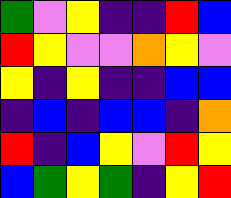[["green", "violet", "yellow", "indigo", "indigo", "red", "blue"], ["red", "yellow", "violet", "violet", "orange", "yellow", "violet"], ["yellow", "indigo", "yellow", "indigo", "indigo", "blue", "blue"], ["indigo", "blue", "indigo", "blue", "blue", "indigo", "orange"], ["red", "indigo", "blue", "yellow", "violet", "red", "yellow"], ["blue", "green", "yellow", "green", "indigo", "yellow", "red"]]